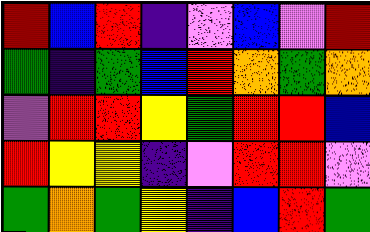[["red", "blue", "red", "indigo", "violet", "blue", "violet", "red"], ["green", "indigo", "green", "blue", "red", "orange", "green", "orange"], ["violet", "red", "red", "yellow", "green", "red", "red", "blue"], ["red", "yellow", "yellow", "indigo", "violet", "red", "red", "violet"], ["green", "orange", "green", "yellow", "indigo", "blue", "red", "green"]]